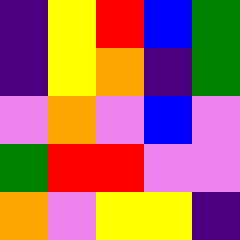[["indigo", "yellow", "red", "blue", "green"], ["indigo", "yellow", "orange", "indigo", "green"], ["violet", "orange", "violet", "blue", "violet"], ["green", "red", "red", "violet", "violet"], ["orange", "violet", "yellow", "yellow", "indigo"]]